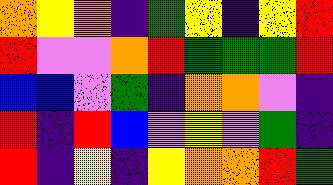[["orange", "yellow", "orange", "indigo", "green", "yellow", "indigo", "yellow", "red"], ["red", "violet", "violet", "orange", "red", "green", "green", "green", "red"], ["blue", "blue", "violet", "green", "indigo", "orange", "orange", "violet", "indigo"], ["red", "indigo", "red", "blue", "violet", "yellow", "violet", "green", "indigo"], ["red", "indigo", "yellow", "indigo", "yellow", "orange", "orange", "red", "green"]]